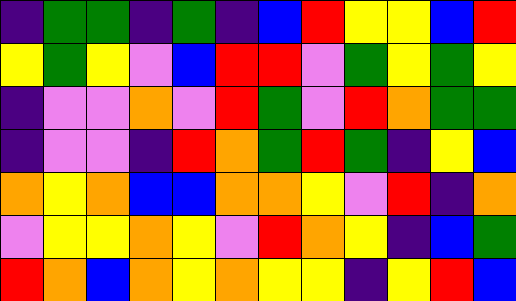[["indigo", "green", "green", "indigo", "green", "indigo", "blue", "red", "yellow", "yellow", "blue", "red"], ["yellow", "green", "yellow", "violet", "blue", "red", "red", "violet", "green", "yellow", "green", "yellow"], ["indigo", "violet", "violet", "orange", "violet", "red", "green", "violet", "red", "orange", "green", "green"], ["indigo", "violet", "violet", "indigo", "red", "orange", "green", "red", "green", "indigo", "yellow", "blue"], ["orange", "yellow", "orange", "blue", "blue", "orange", "orange", "yellow", "violet", "red", "indigo", "orange"], ["violet", "yellow", "yellow", "orange", "yellow", "violet", "red", "orange", "yellow", "indigo", "blue", "green"], ["red", "orange", "blue", "orange", "yellow", "orange", "yellow", "yellow", "indigo", "yellow", "red", "blue"]]